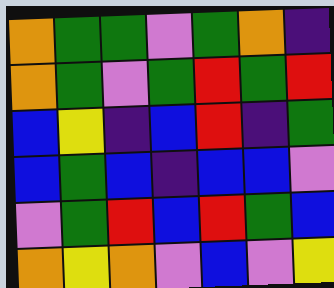[["orange", "green", "green", "violet", "green", "orange", "indigo"], ["orange", "green", "violet", "green", "red", "green", "red"], ["blue", "yellow", "indigo", "blue", "red", "indigo", "green"], ["blue", "green", "blue", "indigo", "blue", "blue", "violet"], ["violet", "green", "red", "blue", "red", "green", "blue"], ["orange", "yellow", "orange", "violet", "blue", "violet", "yellow"]]